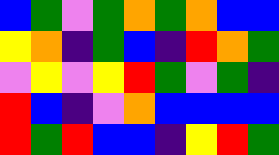[["blue", "green", "violet", "green", "orange", "green", "orange", "blue", "blue"], ["yellow", "orange", "indigo", "green", "blue", "indigo", "red", "orange", "green"], ["violet", "yellow", "violet", "yellow", "red", "green", "violet", "green", "indigo"], ["red", "blue", "indigo", "violet", "orange", "blue", "blue", "blue", "blue"], ["red", "green", "red", "blue", "blue", "indigo", "yellow", "red", "green"]]